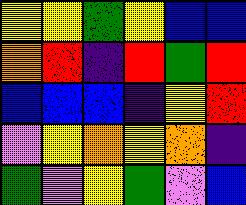[["yellow", "yellow", "green", "yellow", "blue", "blue"], ["orange", "red", "indigo", "red", "green", "red"], ["blue", "blue", "blue", "indigo", "yellow", "red"], ["violet", "yellow", "orange", "yellow", "orange", "indigo"], ["green", "violet", "yellow", "green", "violet", "blue"]]